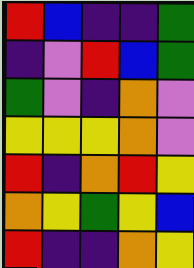[["red", "blue", "indigo", "indigo", "green"], ["indigo", "violet", "red", "blue", "green"], ["green", "violet", "indigo", "orange", "violet"], ["yellow", "yellow", "yellow", "orange", "violet"], ["red", "indigo", "orange", "red", "yellow"], ["orange", "yellow", "green", "yellow", "blue"], ["red", "indigo", "indigo", "orange", "yellow"]]